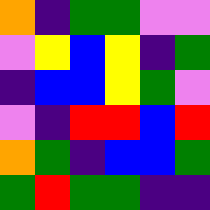[["orange", "indigo", "green", "green", "violet", "violet"], ["violet", "yellow", "blue", "yellow", "indigo", "green"], ["indigo", "blue", "blue", "yellow", "green", "violet"], ["violet", "indigo", "red", "red", "blue", "red"], ["orange", "green", "indigo", "blue", "blue", "green"], ["green", "red", "green", "green", "indigo", "indigo"]]